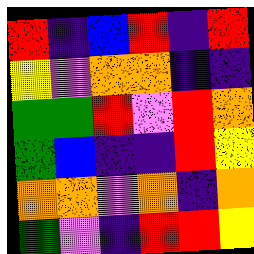[["red", "indigo", "blue", "red", "indigo", "red"], ["yellow", "violet", "orange", "orange", "indigo", "indigo"], ["green", "green", "red", "violet", "red", "orange"], ["green", "blue", "indigo", "indigo", "red", "yellow"], ["orange", "orange", "violet", "orange", "indigo", "orange"], ["green", "violet", "indigo", "red", "red", "yellow"]]